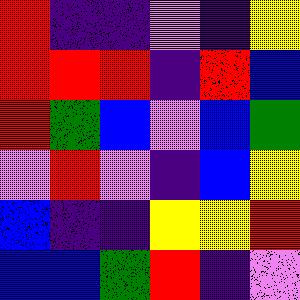[["red", "indigo", "indigo", "violet", "indigo", "yellow"], ["red", "red", "red", "indigo", "red", "blue"], ["red", "green", "blue", "violet", "blue", "green"], ["violet", "red", "violet", "indigo", "blue", "yellow"], ["blue", "indigo", "indigo", "yellow", "yellow", "red"], ["blue", "blue", "green", "red", "indigo", "violet"]]